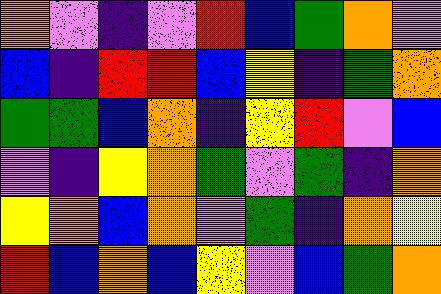[["orange", "violet", "indigo", "violet", "red", "blue", "green", "orange", "violet"], ["blue", "indigo", "red", "red", "blue", "yellow", "indigo", "green", "orange"], ["green", "green", "blue", "orange", "indigo", "yellow", "red", "violet", "blue"], ["violet", "indigo", "yellow", "orange", "green", "violet", "green", "indigo", "orange"], ["yellow", "orange", "blue", "orange", "violet", "green", "indigo", "orange", "yellow"], ["red", "blue", "orange", "blue", "yellow", "violet", "blue", "green", "orange"]]